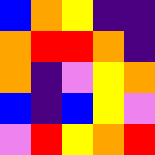[["blue", "orange", "yellow", "indigo", "indigo"], ["orange", "red", "red", "orange", "indigo"], ["orange", "indigo", "violet", "yellow", "orange"], ["blue", "indigo", "blue", "yellow", "violet"], ["violet", "red", "yellow", "orange", "red"]]